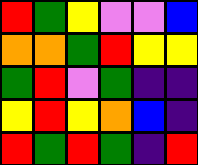[["red", "green", "yellow", "violet", "violet", "blue"], ["orange", "orange", "green", "red", "yellow", "yellow"], ["green", "red", "violet", "green", "indigo", "indigo"], ["yellow", "red", "yellow", "orange", "blue", "indigo"], ["red", "green", "red", "green", "indigo", "red"]]